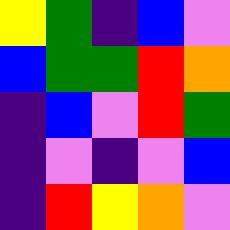[["yellow", "green", "indigo", "blue", "violet"], ["blue", "green", "green", "red", "orange"], ["indigo", "blue", "violet", "red", "green"], ["indigo", "violet", "indigo", "violet", "blue"], ["indigo", "red", "yellow", "orange", "violet"]]